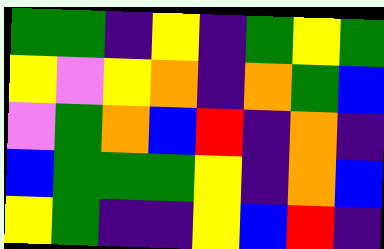[["green", "green", "indigo", "yellow", "indigo", "green", "yellow", "green"], ["yellow", "violet", "yellow", "orange", "indigo", "orange", "green", "blue"], ["violet", "green", "orange", "blue", "red", "indigo", "orange", "indigo"], ["blue", "green", "green", "green", "yellow", "indigo", "orange", "blue"], ["yellow", "green", "indigo", "indigo", "yellow", "blue", "red", "indigo"]]